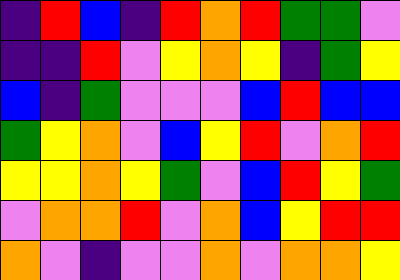[["indigo", "red", "blue", "indigo", "red", "orange", "red", "green", "green", "violet"], ["indigo", "indigo", "red", "violet", "yellow", "orange", "yellow", "indigo", "green", "yellow"], ["blue", "indigo", "green", "violet", "violet", "violet", "blue", "red", "blue", "blue"], ["green", "yellow", "orange", "violet", "blue", "yellow", "red", "violet", "orange", "red"], ["yellow", "yellow", "orange", "yellow", "green", "violet", "blue", "red", "yellow", "green"], ["violet", "orange", "orange", "red", "violet", "orange", "blue", "yellow", "red", "red"], ["orange", "violet", "indigo", "violet", "violet", "orange", "violet", "orange", "orange", "yellow"]]